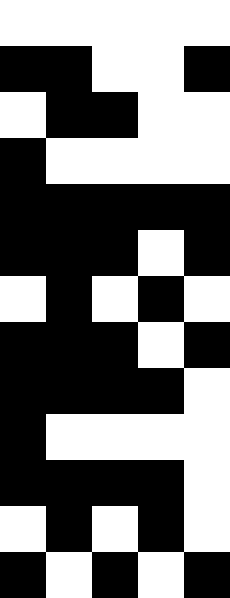[["white", "white", "white", "white", "white"], ["black", "black", "white", "white", "black"], ["white", "black", "black", "white", "white"], ["black", "white", "white", "white", "white"], ["black", "black", "black", "black", "black"], ["black", "black", "black", "white", "black"], ["white", "black", "white", "black", "white"], ["black", "black", "black", "white", "black"], ["black", "black", "black", "black", "white"], ["black", "white", "white", "white", "white"], ["black", "black", "black", "black", "white"], ["white", "black", "white", "black", "white"], ["black", "white", "black", "white", "black"]]